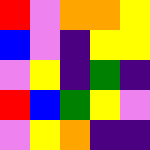[["red", "violet", "orange", "orange", "yellow"], ["blue", "violet", "indigo", "yellow", "yellow"], ["violet", "yellow", "indigo", "green", "indigo"], ["red", "blue", "green", "yellow", "violet"], ["violet", "yellow", "orange", "indigo", "indigo"]]